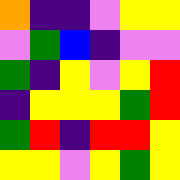[["orange", "indigo", "indigo", "violet", "yellow", "yellow"], ["violet", "green", "blue", "indigo", "violet", "violet"], ["green", "indigo", "yellow", "violet", "yellow", "red"], ["indigo", "yellow", "yellow", "yellow", "green", "red"], ["green", "red", "indigo", "red", "red", "yellow"], ["yellow", "yellow", "violet", "yellow", "green", "yellow"]]